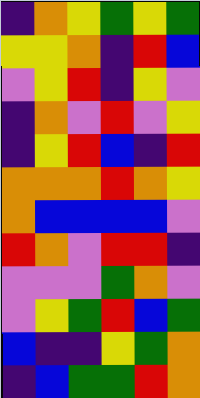[["indigo", "orange", "yellow", "green", "yellow", "green"], ["yellow", "yellow", "orange", "indigo", "red", "blue"], ["violet", "yellow", "red", "indigo", "yellow", "violet"], ["indigo", "orange", "violet", "red", "violet", "yellow"], ["indigo", "yellow", "red", "blue", "indigo", "red"], ["orange", "orange", "orange", "red", "orange", "yellow"], ["orange", "blue", "blue", "blue", "blue", "violet"], ["red", "orange", "violet", "red", "red", "indigo"], ["violet", "violet", "violet", "green", "orange", "violet"], ["violet", "yellow", "green", "red", "blue", "green"], ["blue", "indigo", "indigo", "yellow", "green", "orange"], ["indigo", "blue", "green", "green", "red", "orange"]]